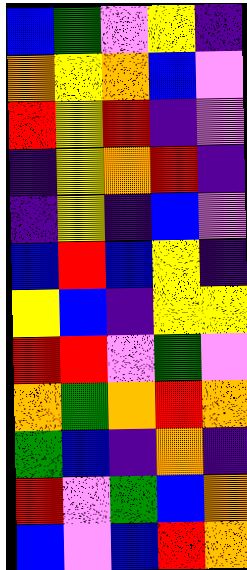[["blue", "green", "violet", "yellow", "indigo"], ["orange", "yellow", "orange", "blue", "violet"], ["red", "yellow", "red", "indigo", "violet"], ["indigo", "yellow", "orange", "red", "indigo"], ["indigo", "yellow", "indigo", "blue", "violet"], ["blue", "red", "blue", "yellow", "indigo"], ["yellow", "blue", "indigo", "yellow", "yellow"], ["red", "red", "violet", "green", "violet"], ["orange", "green", "orange", "red", "orange"], ["green", "blue", "indigo", "orange", "indigo"], ["red", "violet", "green", "blue", "orange"], ["blue", "violet", "blue", "red", "orange"]]